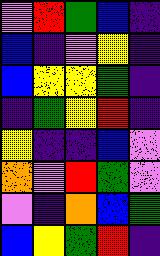[["violet", "red", "green", "blue", "indigo"], ["blue", "indigo", "violet", "yellow", "indigo"], ["blue", "yellow", "yellow", "green", "indigo"], ["indigo", "green", "yellow", "red", "indigo"], ["yellow", "indigo", "indigo", "blue", "violet"], ["orange", "violet", "red", "green", "violet"], ["violet", "indigo", "orange", "blue", "green"], ["blue", "yellow", "green", "red", "indigo"]]